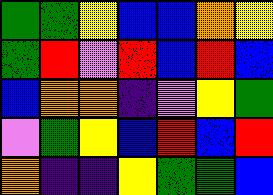[["green", "green", "yellow", "blue", "blue", "orange", "yellow"], ["green", "red", "violet", "red", "blue", "red", "blue"], ["blue", "orange", "orange", "indigo", "violet", "yellow", "green"], ["violet", "green", "yellow", "blue", "red", "blue", "red"], ["orange", "indigo", "indigo", "yellow", "green", "green", "blue"]]